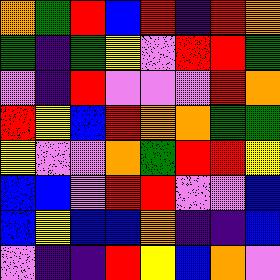[["orange", "green", "red", "blue", "red", "indigo", "red", "orange"], ["green", "indigo", "green", "yellow", "violet", "red", "red", "green"], ["violet", "indigo", "red", "violet", "violet", "violet", "red", "orange"], ["red", "yellow", "blue", "red", "orange", "orange", "green", "green"], ["yellow", "violet", "violet", "orange", "green", "red", "red", "yellow"], ["blue", "blue", "violet", "red", "red", "violet", "violet", "blue"], ["blue", "yellow", "blue", "blue", "orange", "indigo", "indigo", "blue"], ["violet", "indigo", "indigo", "red", "yellow", "blue", "orange", "violet"]]